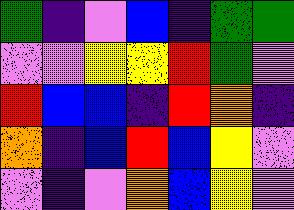[["green", "indigo", "violet", "blue", "indigo", "green", "green"], ["violet", "violet", "yellow", "yellow", "red", "green", "violet"], ["red", "blue", "blue", "indigo", "red", "orange", "indigo"], ["orange", "indigo", "blue", "red", "blue", "yellow", "violet"], ["violet", "indigo", "violet", "orange", "blue", "yellow", "violet"]]